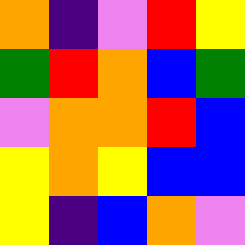[["orange", "indigo", "violet", "red", "yellow"], ["green", "red", "orange", "blue", "green"], ["violet", "orange", "orange", "red", "blue"], ["yellow", "orange", "yellow", "blue", "blue"], ["yellow", "indigo", "blue", "orange", "violet"]]